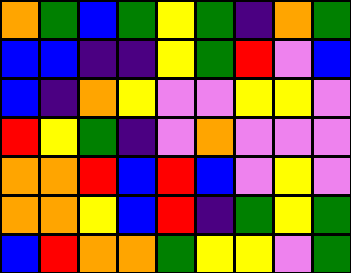[["orange", "green", "blue", "green", "yellow", "green", "indigo", "orange", "green"], ["blue", "blue", "indigo", "indigo", "yellow", "green", "red", "violet", "blue"], ["blue", "indigo", "orange", "yellow", "violet", "violet", "yellow", "yellow", "violet"], ["red", "yellow", "green", "indigo", "violet", "orange", "violet", "violet", "violet"], ["orange", "orange", "red", "blue", "red", "blue", "violet", "yellow", "violet"], ["orange", "orange", "yellow", "blue", "red", "indigo", "green", "yellow", "green"], ["blue", "red", "orange", "orange", "green", "yellow", "yellow", "violet", "green"]]